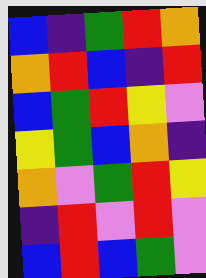[["blue", "indigo", "green", "red", "orange"], ["orange", "red", "blue", "indigo", "red"], ["blue", "green", "red", "yellow", "violet"], ["yellow", "green", "blue", "orange", "indigo"], ["orange", "violet", "green", "red", "yellow"], ["indigo", "red", "violet", "red", "violet"], ["blue", "red", "blue", "green", "violet"]]